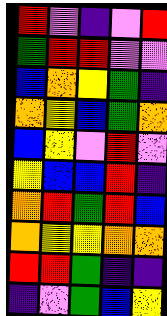[["red", "violet", "indigo", "violet", "red"], ["green", "red", "red", "violet", "violet"], ["blue", "orange", "yellow", "green", "indigo"], ["orange", "yellow", "blue", "green", "orange"], ["blue", "yellow", "violet", "red", "violet"], ["yellow", "blue", "blue", "red", "indigo"], ["orange", "red", "green", "red", "blue"], ["orange", "yellow", "yellow", "orange", "orange"], ["red", "red", "green", "indigo", "indigo"], ["indigo", "violet", "green", "blue", "yellow"]]